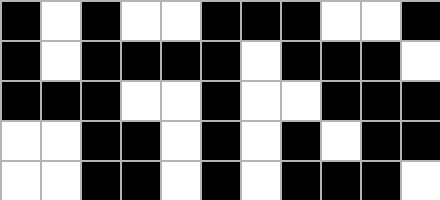[["black", "white", "black", "white", "white", "black", "black", "black", "white", "white", "black"], ["black", "white", "black", "black", "black", "black", "white", "black", "black", "black", "white"], ["black", "black", "black", "white", "white", "black", "white", "white", "black", "black", "black"], ["white", "white", "black", "black", "white", "black", "white", "black", "white", "black", "black"], ["white", "white", "black", "black", "white", "black", "white", "black", "black", "black", "white"]]